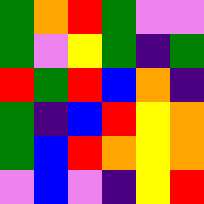[["green", "orange", "red", "green", "violet", "violet"], ["green", "violet", "yellow", "green", "indigo", "green"], ["red", "green", "red", "blue", "orange", "indigo"], ["green", "indigo", "blue", "red", "yellow", "orange"], ["green", "blue", "red", "orange", "yellow", "orange"], ["violet", "blue", "violet", "indigo", "yellow", "red"]]